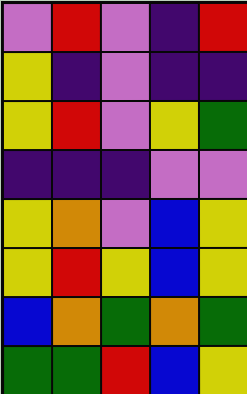[["violet", "red", "violet", "indigo", "red"], ["yellow", "indigo", "violet", "indigo", "indigo"], ["yellow", "red", "violet", "yellow", "green"], ["indigo", "indigo", "indigo", "violet", "violet"], ["yellow", "orange", "violet", "blue", "yellow"], ["yellow", "red", "yellow", "blue", "yellow"], ["blue", "orange", "green", "orange", "green"], ["green", "green", "red", "blue", "yellow"]]